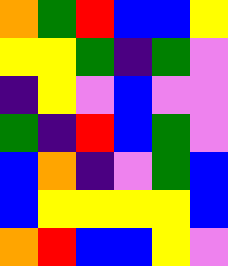[["orange", "green", "red", "blue", "blue", "yellow"], ["yellow", "yellow", "green", "indigo", "green", "violet"], ["indigo", "yellow", "violet", "blue", "violet", "violet"], ["green", "indigo", "red", "blue", "green", "violet"], ["blue", "orange", "indigo", "violet", "green", "blue"], ["blue", "yellow", "yellow", "yellow", "yellow", "blue"], ["orange", "red", "blue", "blue", "yellow", "violet"]]